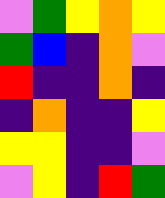[["violet", "green", "yellow", "orange", "yellow"], ["green", "blue", "indigo", "orange", "violet"], ["red", "indigo", "indigo", "orange", "indigo"], ["indigo", "orange", "indigo", "indigo", "yellow"], ["yellow", "yellow", "indigo", "indigo", "violet"], ["violet", "yellow", "indigo", "red", "green"]]